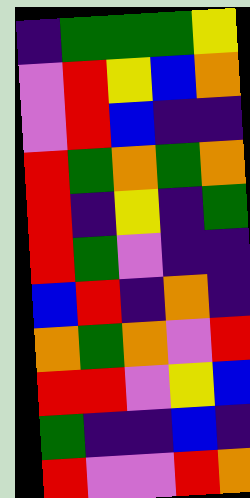[["indigo", "green", "green", "green", "yellow"], ["violet", "red", "yellow", "blue", "orange"], ["violet", "red", "blue", "indigo", "indigo"], ["red", "green", "orange", "green", "orange"], ["red", "indigo", "yellow", "indigo", "green"], ["red", "green", "violet", "indigo", "indigo"], ["blue", "red", "indigo", "orange", "indigo"], ["orange", "green", "orange", "violet", "red"], ["red", "red", "violet", "yellow", "blue"], ["green", "indigo", "indigo", "blue", "indigo"], ["red", "violet", "violet", "red", "orange"]]